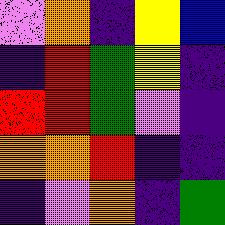[["violet", "orange", "indigo", "yellow", "blue"], ["indigo", "red", "green", "yellow", "indigo"], ["red", "red", "green", "violet", "indigo"], ["orange", "orange", "red", "indigo", "indigo"], ["indigo", "violet", "orange", "indigo", "green"]]